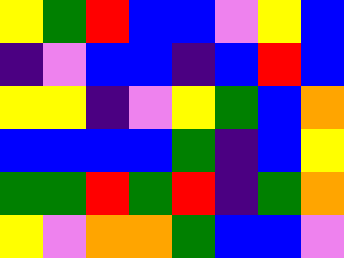[["yellow", "green", "red", "blue", "blue", "violet", "yellow", "blue"], ["indigo", "violet", "blue", "blue", "indigo", "blue", "red", "blue"], ["yellow", "yellow", "indigo", "violet", "yellow", "green", "blue", "orange"], ["blue", "blue", "blue", "blue", "green", "indigo", "blue", "yellow"], ["green", "green", "red", "green", "red", "indigo", "green", "orange"], ["yellow", "violet", "orange", "orange", "green", "blue", "blue", "violet"]]